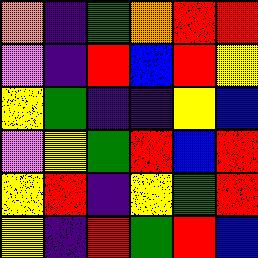[["orange", "indigo", "green", "orange", "red", "red"], ["violet", "indigo", "red", "blue", "red", "yellow"], ["yellow", "green", "indigo", "indigo", "yellow", "blue"], ["violet", "yellow", "green", "red", "blue", "red"], ["yellow", "red", "indigo", "yellow", "green", "red"], ["yellow", "indigo", "red", "green", "red", "blue"]]